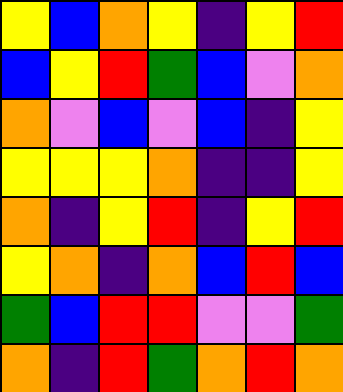[["yellow", "blue", "orange", "yellow", "indigo", "yellow", "red"], ["blue", "yellow", "red", "green", "blue", "violet", "orange"], ["orange", "violet", "blue", "violet", "blue", "indigo", "yellow"], ["yellow", "yellow", "yellow", "orange", "indigo", "indigo", "yellow"], ["orange", "indigo", "yellow", "red", "indigo", "yellow", "red"], ["yellow", "orange", "indigo", "orange", "blue", "red", "blue"], ["green", "blue", "red", "red", "violet", "violet", "green"], ["orange", "indigo", "red", "green", "orange", "red", "orange"]]